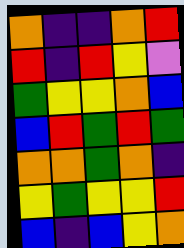[["orange", "indigo", "indigo", "orange", "red"], ["red", "indigo", "red", "yellow", "violet"], ["green", "yellow", "yellow", "orange", "blue"], ["blue", "red", "green", "red", "green"], ["orange", "orange", "green", "orange", "indigo"], ["yellow", "green", "yellow", "yellow", "red"], ["blue", "indigo", "blue", "yellow", "orange"]]